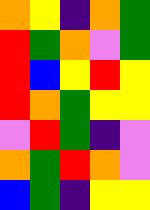[["orange", "yellow", "indigo", "orange", "green"], ["red", "green", "orange", "violet", "green"], ["red", "blue", "yellow", "red", "yellow"], ["red", "orange", "green", "yellow", "yellow"], ["violet", "red", "green", "indigo", "violet"], ["orange", "green", "red", "orange", "violet"], ["blue", "green", "indigo", "yellow", "yellow"]]